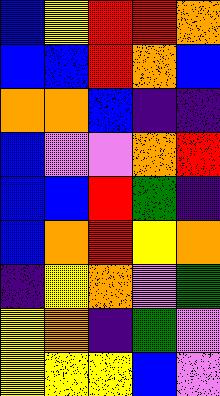[["blue", "yellow", "red", "red", "orange"], ["blue", "blue", "red", "orange", "blue"], ["orange", "orange", "blue", "indigo", "indigo"], ["blue", "violet", "violet", "orange", "red"], ["blue", "blue", "red", "green", "indigo"], ["blue", "orange", "red", "yellow", "orange"], ["indigo", "yellow", "orange", "violet", "green"], ["yellow", "orange", "indigo", "green", "violet"], ["yellow", "yellow", "yellow", "blue", "violet"]]